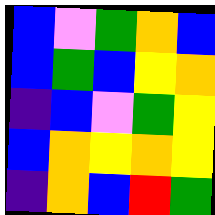[["blue", "violet", "green", "orange", "blue"], ["blue", "green", "blue", "yellow", "orange"], ["indigo", "blue", "violet", "green", "yellow"], ["blue", "orange", "yellow", "orange", "yellow"], ["indigo", "orange", "blue", "red", "green"]]